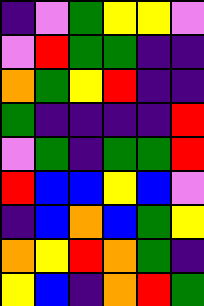[["indigo", "violet", "green", "yellow", "yellow", "violet"], ["violet", "red", "green", "green", "indigo", "indigo"], ["orange", "green", "yellow", "red", "indigo", "indigo"], ["green", "indigo", "indigo", "indigo", "indigo", "red"], ["violet", "green", "indigo", "green", "green", "red"], ["red", "blue", "blue", "yellow", "blue", "violet"], ["indigo", "blue", "orange", "blue", "green", "yellow"], ["orange", "yellow", "red", "orange", "green", "indigo"], ["yellow", "blue", "indigo", "orange", "red", "green"]]